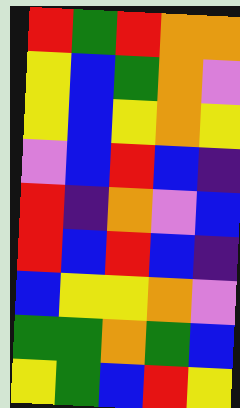[["red", "green", "red", "orange", "orange"], ["yellow", "blue", "green", "orange", "violet"], ["yellow", "blue", "yellow", "orange", "yellow"], ["violet", "blue", "red", "blue", "indigo"], ["red", "indigo", "orange", "violet", "blue"], ["red", "blue", "red", "blue", "indigo"], ["blue", "yellow", "yellow", "orange", "violet"], ["green", "green", "orange", "green", "blue"], ["yellow", "green", "blue", "red", "yellow"]]